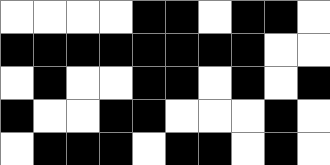[["white", "white", "white", "white", "black", "black", "white", "black", "black", "white"], ["black", "black", "black", "black", "black", "black", "black", "black", "white", "white"], ["white", "black", "white", "white", "black", "black", "white", "black", "white", "black"], ["black", "white", "white", "black", "black", "white", "white", "white", "black", "white"], ["white", "black", "black", "black", "white", "black", "black", "white", "black", "white"]]